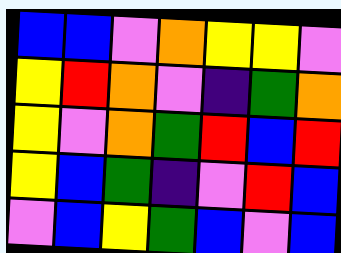[["blue", "blue", "violet", "orange", "yellow", "yellow", "violet"], ["yellow", "red", "orange", "violet", "indigo", "green", "orange"], ["yellow", "violet", "orange", "green", "red", "blue", "red"], ["yellow", "blue", "green", "indigo", "violet", "red", "blue"], ["violet", "blue", "yellow", "green", "blue", "violet", "blue"]]